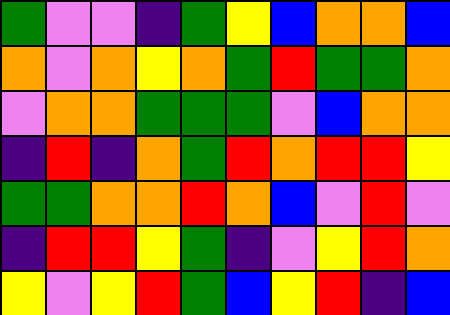[["green", "violet", "violet", "indigo", "green", "yellow", "blue", "orange", "orange", "blue"], ["orange", "violet", "orange", "yellow", "orange", "green", "red", "green", "green", "orange"], ["violet", "orange", "orange", "green", "green", "green", "violet", "blue", "orange", "orange"], ["indigo", "red", "indigo", "orange", "green", "red", "orange", "red", "red", "yellow"], ["green", "green", "orange", "orange", "red", "orange", "blue", "violet", "red", "violet"], ["indigo", "red", "red", "yellow", "green", "indigo", "violet", "yellow", "red", "orange"], ["yellow", "violet", "yellow", "red", "green", "blue", "yellow", "red", "indigo", "blue"]]